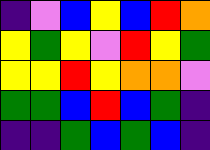[["indigo", "violet", "blue", "yellow", "blue", "red", "orange"], ["yellow", "green", "yellow", "violet", "red", "yellow", "green"], ["yellow", "yellow", "red", "yellow", "orange", "orange", "violet"], ["green", "green", "blue", "red", "blue", "green", "indigo"], ["indigo", "indigo", "green", "blue", "green", "blue", "indigo"]]